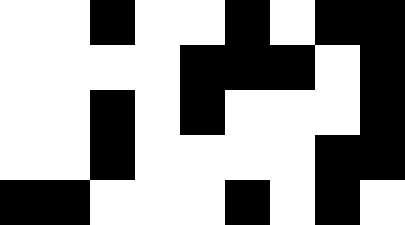[["white", "white", "black", "white", "white", "black", "white", "black", "black"], ["white", "white", "white", "white", "black", "black", "black", "white", "black"], ["white", "white", "black", "white", "black", "white", "white", "white", "black"], ["white", "white", "black", "white", "white", "white", "white", "black", "black"], ["black", "black", "white", "white", "white", "black", "white", "black", "white"]]